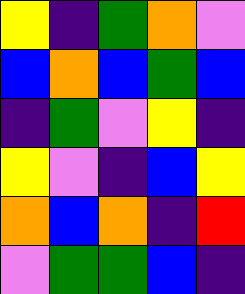[["yellow", "indigo", "green", "orange", "violet"], ["blue", "orange", "blue", "green", "blue"], ["indigo", "green", "violet", "yellow", "indigo"], ["yellow", "violet", "indigo", "blue", "yellow"], ["orange", "blue", "orange", "indigo", "red"], ["violet", "green", "green", "blue", "indigo"]]